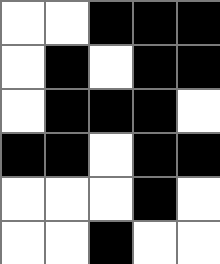[["white", "white", "black", "black", "black"], ["white", "black", "white", "black", "black"], ["white", "black", "black", "black", "white"], ["black", "black", "white", "black", "black"], ["white", "white", "white", "black", "white"], ["white", "white", "black", "white", "white"]]